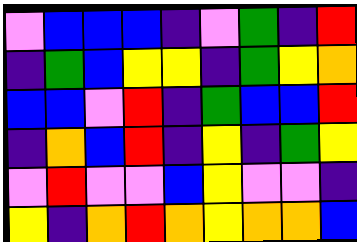[["violet", "blue", "blue", "blue", "indigo", "violet", "green", "indigo", "red"], ["indigo", "green", "blue", "yellow", "yellow", "indigo", "green", "yellow", "orange"], ["blue", "blue", "violet", "red", "indigo", "green", "blue", "blue", "red"], ["indigo", "orange", "blue", "red", "indigo", "yellow", "indigo", "green", "yellow"], ["violet", "red", "violet", "violet", "blue", "yellow", "violet", "violet", "indigo"], ["yellow", "indigo", "orange", "red", "orange", "yellow", "orange", "orange", "blue"]]